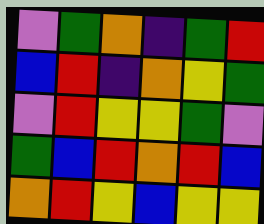[["violet", "green", "orange", "indigo", "green", "red"], ["blue", "red", "indigo", "orange", "yellow", "green"], ["violet", "red", "yellow", "yellow", "green", "violet"], ["green", "blue", "red", "orange", "red", "blue"], ["orange", "red", "yellow", "blue", "yellow", "yellow"]]